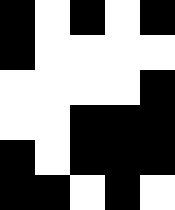[["black", "white", "black", "white", "black"], ["black", "white", "white", "white", "white"], ["white", "white", "white", "white", "black"], ["white", "white", "black", "black", "black"], ["black", "white", "black", "black", "black"], ["black", "black", "white", "black", "white"]]